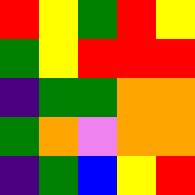[["red", "yellow", "green", "red", "yellow"], ["green", "yellow", "red", "red", "red"], ["indigo", "green", "green", "orange", "orange"], ["green", "orange", "violet", "orange", "orange"], ["indigo", "green", "blue", "yellow", "red"]]